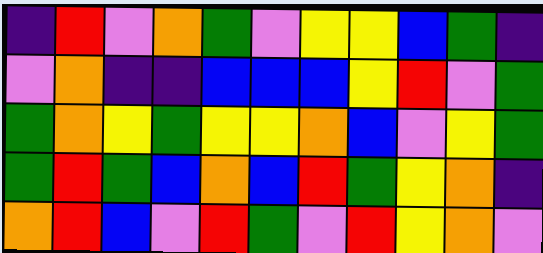[["indigo", "red", "violet", "orange", "green", "violet", "yellow", "yellow", "blue", "green", "indigo"], ["violet", "orange", "indigo", "indigo", "blue", "blue", "blue", "yellow", "red", "violet", "green"], ["green", "orange", "yellow", "green", "yellow", "yellow", "orange", "blue", "violet", "yellow", "green"], ["green", "red", "green", "blue", "orange", "blue", "red", "green", "yellow", "orange", "indigo"], ["orange", "red", "blue", "violet", "red", "green", "violet", "red", "yellow", "orange", "violet"]]